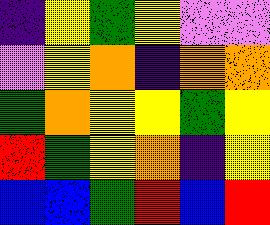[["indigo", "yellow", "green", "yellow", "violet", "violet"], ["violet", "yellow", "orange", "indigo", "orange", "orange"], ["green", "orange", "yellow", "yellow", "green", "yellow"], ["red", "green", "yellow", "orange", "indigo", "yellow"], ["blue", "blue", "green", "red", "blue", "red"]]